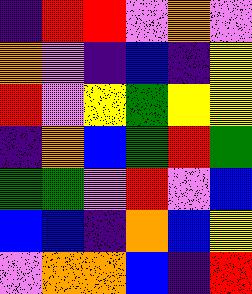[["indigo", "red", "red", "violet", "orange", "violet"], ["orange", "violet", "indigo", "blue", "indigo", "yellow"], ["red", "violet", "yellow", "green", "yellow", "yellow"], ["indigo", "orange", "blue", "green", "red", "green"], ["green", "green", "violet", "red", "violet", "blue"], ["blue", "blue", "indigo", "orange", "blue", "yellow"], ["violet", "orange", "orange", "blue", "indigo", "red"]]